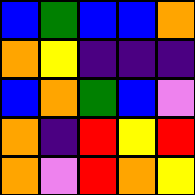[["blue", "green", "blue", "blue", "orange"], ["orange", "yellow", "indigo", "indigo", "indigo"], ["blue", "orange", "green", "blue", "violet"], ["orange", "indigo", "red", "yellow", "red"], ["orange", "violet", "red", "orange", "yellow"]]